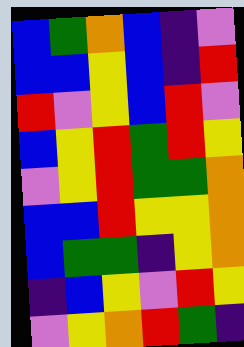[["blue", "green", "orange", "blue", "indigo", "violet"], ["blue", "blue", "yellow", "blue", "indigo", "red"], ["red", "violet", "yellow", "blue", "red", "violet"], ["blue", "yellow", "red", "green", "red", "yellow"], ["violet", "yellow", "red", "green", "green", "orange"], ["blue", "blue", "red", "yellow", "yellow", "orange"], ["blue", "green", "green", "indigo", "yellow", "orange"], ["indigo", "blue", "yellow", "violet", "red", "yellow"], ["violet", "yellow", "orange", "red", "green", "indigo"]]